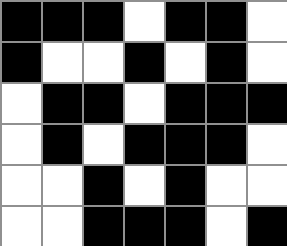[["black", "black", "black", "white", "black", "black", "white"], ["black", "white", "white", "black", "white", "black", "white"], ["white", "black", "black", "white", "black", "black", "black"], ["white", "black", "white", "black", "black", "black", "white"], ["white", "white", "black", "white", "black", "white", "white"], ["white", "white", "black", "black", "black", "white", "black"]]